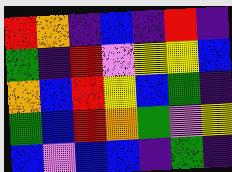[["red", "orange", "indigo", "blue", "indigo", "red", "indigo"], ["green", "indigo", "red", "violet", "yellow", "yellow", "blue"], ["orange", "blue", "red", "yellow", "blue", "green", "indigo"], ["green", "blue", "red", "orange", "green", "violet", "yellow"], ["blue", "violet", "blue", "blue", "indigo", "green", "indigo"]]